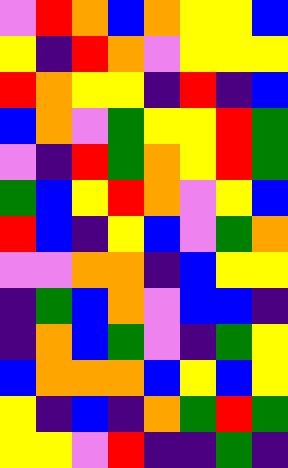[["violet", "red", "orange", "blue", "orange", "yellow", "yellow", "blue"], ["yellow", "indigo", "red", "orange", "violet", "yellow", "yellow", "yellow"], ["red", "orange", "yellow", "yellow", "indigo", "red", "indigo", "blue"], ["blue", "orange", "violet", "green", "yellow", "yellow", "red", "green"], ["violet", "indigo", "red", "green", "orange", "yellow", "red", "green"], ["green", "blue", "yellow", "red", "orange", "violet", "yellow", "blue"], ["red", "blue", "indigo", "yellow", "blue", "violet", "green", "orange"], ["violet", "violet", "orange", "orange", "indigo", "blue", "yellow", "yellow"], ["indigo", "green", "blue", "orange", "violet", "blue", "blue", "indigo"], ["indigo", "orange", "blue", "green", "violet", "indigo", "green", "yellow"], ["blue", "orange", "orange", "orange", "blue", "yellow", "blue", "yellow"], ["yellow", "indigo", "blue", "indigo", "orange", "green", "red", "green"], ["yellow", "yellow", "violet", "red", "indigo", "indigo", "green", "indigo"]]